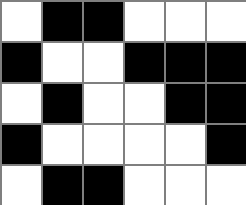[["white", "black", "black", "white", "white", "white"], ["black", "white", "white", "black", "black", "black"], ["white", "black", "white", "white", "black", "black"], ["black", "white", "white", "white", "white", "black"], ["white", "black", "black", "white", "white", "white"]]